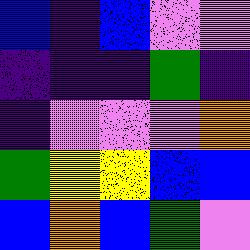[["blue", "indigo", "blue", "violet", "violet"], ["indigo", "indigo", "indigo", "green", "indigo"], ["indigo", "violet", "violet", "violet", "orange"], ["green", "yellow", "yellow", "blue", "blue"], ["blue", "orange", "blue", "green", "violet"]]